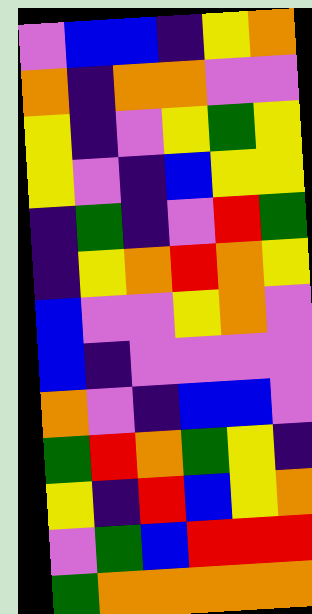[["violet", "blue", "blue", "indigo", "yellow", "orange"], ["orange", "indigo", "orange", "orange", "violet", "violet"], ["yellow", "indigo", "violet", "yellow", "green", "yellow"], ["yellow", "violet", "indigo", "blue", "yellow", "yellow"], ["indigo", "green", "indigo", "violet", "red", "green"], ["indigo", "yellow", "orange", "red", "orange", "yellow"], ["blue", "violet", "violet", "yellow", "orange", "violet"], ["blue", "indigo", "violet", "violet", "violet", "violet"], ["orange", "violet", "indigo", "blue", "blue", "violet"], ["green", "red", "orange", "green", "yellow", "indigo"], ["yellow", "indigo", "red", "blue", "yellow", "orange"], ["violet", "green", "blue", "red", "red", "red"], ["green", "orange", "orange", "orange", "orange", "orange"]]